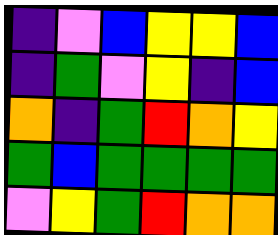[["indigo", "violet", "blue", "yellow", "yellow", "blue"], ["indigo", "green", "violet", "yellow", "indigo", "blue"], ["orange", "indigo", "green", "red", "orange", "yellow"], ["green", "blue", "green", "green", "green", "green"], ["violet", "yellow", "green", "red", "orange", "orange"]]